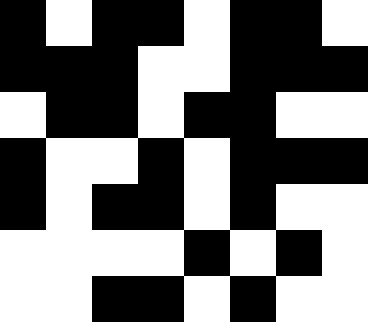[["black", "white", "black", "black", "white", "black", "black", "white"], ["black", "black", "black", "white", "white", "black", "black", "black"], ["white", "black", "black", "white", "black", "black", "white", "white"], ["black", "white", "white", "black", "white", "black", "black", "black"], ["black", "white", "black", "black", "white", "black", "white", "white"], ["white", "white", "white", "white", "black", "white", "black", "white"], ["white", "white", "black", "black", "white", "black", "white", "white"]]